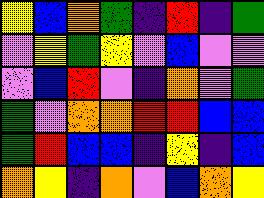[["yellow", "blue", "orange", "green", "indigo", "red", "indigo", "green"], ["violet", "yellow", "green", "yellow", "violet", "blue", "violet", "violet"], ["violet", "blue", "red", "violet", "indigo", "orange", "violet", "green"], ["green", "violet", "orange", "orange", "red", "red", "blue", "blue"], ["green", "red", "blue", "blue", "indigo", "yellow", "indigo", "blue"], ["orange", "yellow", "indigo", "orange", "violet", "blue", "orange", "yellow"]]